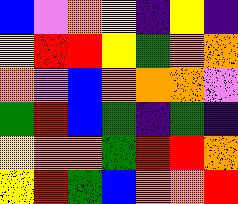[["blue", "violet", "orange", "yellow", "indigo", "yellow", "indigo"], ["yellow", "red", "red", "yellow", "green", "orange", "orange"], ["orange", "violet", "blue", "orange", "orange", "orange", "violet"], ["green", "red", "blue", "green", "indigo", "green", "indigo"], ["yellow", "orange", "orange", "green", "red", "red", "orange"], ["yellow", "red", "green", "blue", "orange", "orange", "red"]]